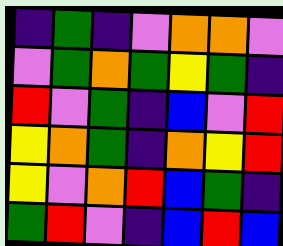[["indigo", "green", "indigo", "violet", "orange", "orange", "violet"], ["violet", "green", "orange", "green", "yellow", "green", "indigo"], ["red", "violet", "green", "indigo", "blue", "violet", "red"], ["yellow", "orange", "green", "indigo", "orange", "yellow", "red"], ["yellow", "violet", "orange", "red", "blue", "green", "indigo"], ["green", "red", "violet", "indigo", "blue", "red", "blue"]]